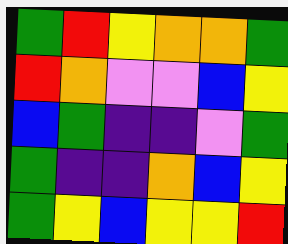[["green", "red", "yellow", "orange", "orange", "green"], ["red", "orange", "violet", "violet", "blue", "yellow"], ["blue", "green", "indigo", "indigo", "violet", "green"], ["green", "indigo", "indigo", "orange", "blue", "yellow"], ["green", "yellow", "blue", "yellow", "yellow", "red"]]